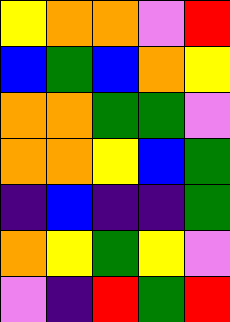[["yellow", "orange", "orange", "violet", "red"], ["blue", "green", "blue", "orange", "yellow"], ["orange", "orange", "green", "green", "violet"], ["orange", "orange", "yellow", "blue", "green"], ["indigo", "blue", "indigo", "indigo", "green"], ["orange", "yellow", "green", "yellow", "violet"], ["violet", "indigo", "red", "green", "red"]]